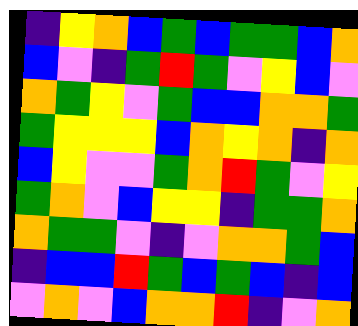[["indigo", "yellow", "orange", "blue", "green", "blue", "green", "green", "blue", "orange"], ["blue", "violet", "indigo", "green", "red", "green", "violet", "yellow", "blue", "violet"], ["orange", "green", "yellow", "violet", "green", "blue", "blue", "orange", "orange", "green"], ["green", "yellow", "yellow", "yellow", "blue", "orange", "yellow", "orange", "indigo", "orange"], ["blue", "yellow", "violet", "violet", "green", "orange", "red", "green", "violet", "yellow"], ["green", "orange", "violet", "blue", "yellow", "yellow", "indigo", "green", "green", "orange"], ["orange", "green", "green", "violet", "indigo", "violet", "orange", "orange", "green", "blue"], ["indigo", "blue", "blue", "red", "green", "blue", "green", "blue", "indigo", "blue"], ["violet", "orange", "violet", "blue", "orange", "orange", "red", "indigo", "violet", "orange"]]